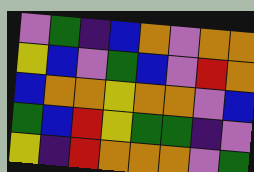[["violet", "green", "indigo", "blue", "orange", "violet", "orange", "orange"], ["yellow", "blue", "violet", "green", "blue", "violet", "red", "orange"], ["blue", "orange", "orange", "yellow", "orange", "orange", "violet", "blue"], ["green", "blue", "red", "yellow", "green", "green", "indigo", "violet"], ["yellow", "indigo", "red", "orange", "orange", "orange", "violet", "green"]]